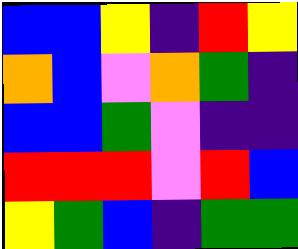[["blue", "blue", "yellow", "indigo", "red", "yellow"], ["orange", "blue", "violet", "orange", "green", "indigo"], ["blue", "blue", "green", "violet", "indigo", "indigo"], ["red", "red", "red", "violet", "red", "blue"], ["yellow", "green", "blue", "indigo", "green", "green"]]